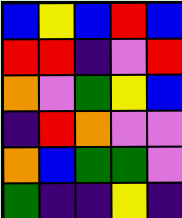[["blue", "yellow", "blue", "red", "blue"], ["red", "red", "indigo", "violet", "red"], ["orange", "violet", "green", "yellow", "blue"], ["indigo", "red", "orange", "violet", "violet"], ["orange", "blue", "green", "green", "violet"], ["green", "indigo", "indigo", "yellow", "indigo"]]